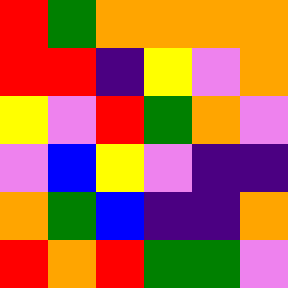[["red", "green", "orange", "orange", "orange", "orange"], ["red", "red", "indigo", "yellow", "violet", "orange"], ["yellow", "violet", "red", "green", "orange", "violet"], ["violet", "blue", "yellow", "violet", "indigo", "indigo"], ["orange", "green", "blue", "indigo", "indigo", "orange"], ["red", "orange", "red", "green", "green", "violet"]]